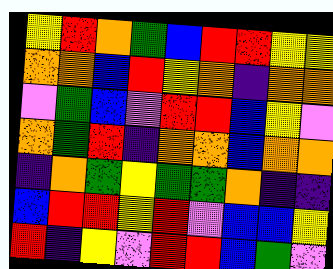[["yellow", "red", "orange", "green", "blue", "red", "red", "yellow", "yellow"], ["orange", "orange", "blue", "red", "yellow", "orange", "indigo", "orange", "orange"], ["violet", "green", "blue", "violet", "red", "red", "blue", "yellow", "violet"], ["orange", "green", "red", "indigo", "orange", "orange", "blue", "orange", "orange"], ["indigo", "orange", "green", "yellow", "green", "green", "orange", "indigo", "indigo"], ["blue", "red", "red", "yellow", "red", "violet", "blue", "blue", "yellow"], ["red", "indigo", "yellow", "violet", "red", "red", "blue", "green", "violet"]]